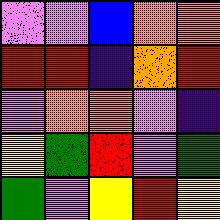[["violet", "violet", "blue", "orange", "orange"], ["red", "red", "indigo", "orange", "red"], ["violet", "orange", "orange", "violet", "indigo"], ["yellow", "green", "red", "violet", "green"], ["green", "violet", "yellow", "red", "yellow"]]